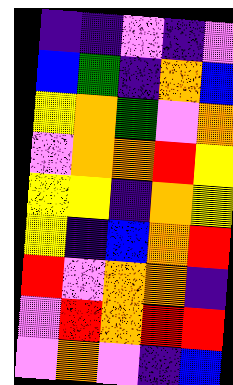[["indigo", "indigo", "violet", "indigo", "violet"], ["blue", "green", "indigo", "orange", "blue"], ["yellow", "orange", "green", "violet", "orange"], ["violet", "orange", "orange", "red", "yellow"], ["yellow", "yellow", "indigo", "orange", "yellow"], ["yellow", "indigo", "blue", "orange", "red"], ["red", "violet", "orange", "orange", "indigo"], ["violet", "red", "orange", "red", "red"], ["violet", "orange", "violet", "indigo", "blue"]]